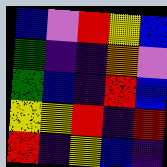[["blue", "violet", "red", "yellow", "blue"], ["green", "indigo", "indigo", "orange", "violet"], ["green", "blue", "indigo", "red", "blue"], ["yellow", "yellow", "red", "indigo", "red"], ["red", "indigo", "yellow", "blue", "indigo"]]